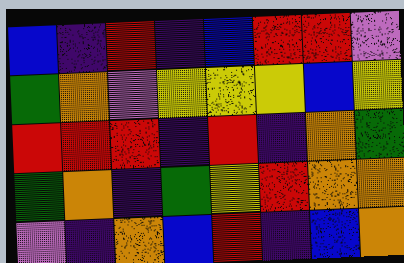[["blue", "indigo", "red", "indigo", "blue", "red", "red", "violet"], ["green", "orange", "violet", "yellow", "yellow", "yellow", "blue", "yellow"], ["red", "red", "red", "indigo", "red", "indigo", "orange", "green"], ["green", "orange", "indigo", "green", "yellow", "red", "orange", "orange"], ["violet", "indigo", "orange", "blue", "red", "indigo", "blue", "orange"]]